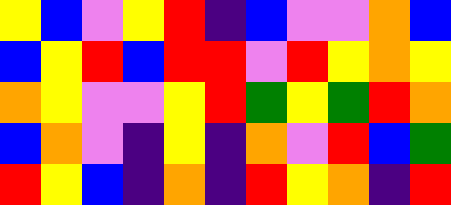[["yellow", "blue", "violet", "yellow", "red", "indigo", "blue", "violet", "violet", "orange", "blue"], ["blue", "yellow", "red", "blue", "red", "red", "violet", "red", "yellow", "orange", "yellow"], ["orange", "yellow", "violet", "violet", "yellow", "red", "green", "yellow", "green", "red", "orange"], ["blue", "orange", "violet", "indigo", "yellow", "indigo", "orange", "violet", "red", "blue", "green"], ["red", "yellow", "blue", "indigo", "orange", "indigo", "red", "yellow", "orange", "indigo", "red"]]